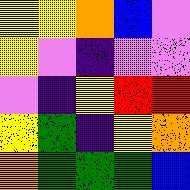[["yellow", "yellow", "orange", "blue", "violet"], ["yellow", "violet", "indigo", "violet", "violet"], ["violet", "indigo", "yellow", "red", "red"], ["yellow", "green", "indigo", "yellow", "orange"], ["orange", "green", "green", "green", "blue"]]